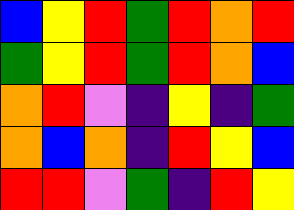[["blue", "yellow", "red", "green", "red", "orange", "red"], ["green", "yellow", "red", "green", "red", "orange", "blue"], ["orange", "red", "violet", "indigo", "yellow", "indigo", "green"], ["orange", "blue", "orange", "indigo", "red", "yellow", "blue"], ["red", "red", "violet", "green", "indigo", "red", "yellow"]]